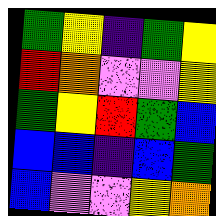[["green", "yellow", "indigo", "green", "yellow"], ["red", "orange", "violet", "violet", "yellow"], ["green", "yellow", "red", "green", "blue"], ["blue", "blue", "indigo", "blue", "green"], ["blue", "violet", "violet", "yellow", "orange"]]